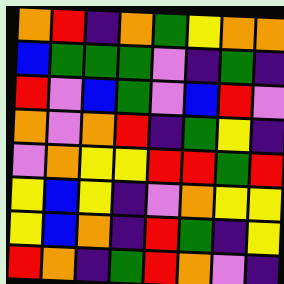[["orange", "red", "indigo", "orange", "green", "yellow", "orange", "orange"], ["blue", "green", "green", "green", "violet", "indigo", "green", "indigo"], ["red", "violet", "blue", "green", "violet", "blue", "red", "violet"], ["orange", "violet", "orange", "red", "indigo", "green", "yellow", "indigo"], ["violet", "orange", "yellow", "yellow", "red", "red", "green", "red"], ["yellow", "blue", "yellow", "indigo", "violet", "orange", "yellow", "yellow"], ["yellow", "blue", "orange", "indigo", "red", "green", "indigo", "yellow"], ["red", "orange", "indigo", "green", "red", "orange", "violet", "indigo"]]